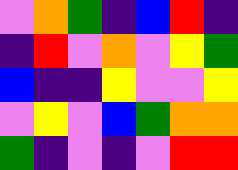[["violet", "orange", "green", "indigo", "blue", "red", "indigo"], ["indigo", "red", "violet", "orange", "violet", "yellow", "green"], ["blue", "indigo", "indigo", "yellow", "violet", "violet", "yellow"], ["violet", "yellow", "violet", "blue", "green", "orange", "orange"], ["green", "indigo", "violet", "indigo", "violet", "red", "red"]]